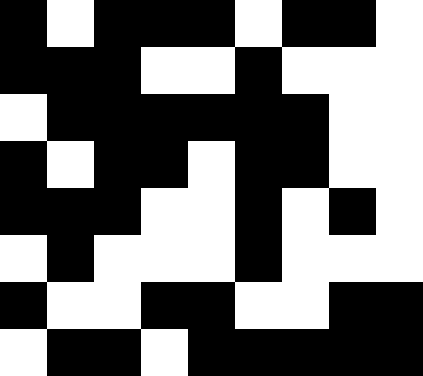[["black", "white", "black", "black", "black", "white", "black", "black", "white"], ["black", "black", "black", "white", "white", "black", "white", "white", "white"], ["white", "black", "black", "black", "black", "black", "black", "white", "white"], ["black", "white", "black", "black", "white", "black", "black", "white", "white"], ["black", "black", "black", "white", "white", "black", "white", "black", "white"], ["white", "black", "white", "white", "white", "black", "white", "white", "white"], ["black", "white", "white", "black", "black", "white", "white", "black", "black"], ["white", "black", "black", "white", "black", "black", "black", "black", "black"]]